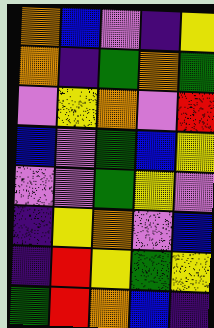[["orange", "blue", "violet", "indigo", "yellow"], ["orange", "indigo", "green", "orange", "green"], ["violet", "yellow", "orange", "violet", "red"], ["blue", "violet", "green", "blue", "yellow"], ["violet", "violet", "green", "yellow", "violet"], ["indigo", "yellow", "orange", "violet", "blue"], ["indigo", "red", "yellow", "green", "yellow"], ["green", "red", "orange", "blue", "indigo"]]